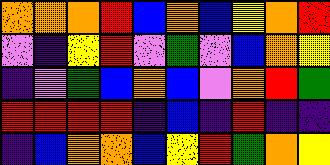[["orange", "orange", "orange", "red", "blue", "orange", "blue", "yellow", "orange", "red"], ["violet", "indigo", "yellow", "red", "violet", "green", "violet", "blue", "orange", "yellow"], ["indigo", "violet", "green", "blue", "orange", "blue", "violet", "orange", "red", "green"], ["red", "red", "red", "red", "indigo", "blue", "indigo", "red", "indigo", "indigo"], ["indigo", "blue", "orange", "orange", "blue", "yellow", "red", "green", "orange", "yellow"]]